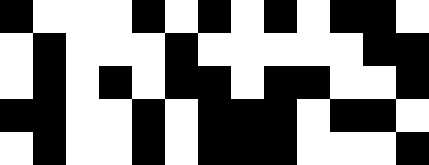[["black", "white", "white", "white", "black", "white", "black", "white", "black", "white", "black", "black", "white"], ["white", "black", "white", "white", "white", "black", "white", "white", "white", "white", "white", "black", "black"], ["white", "black", "white", "black", "white", "black", "black", "white", "black", "black", "white", "white", "black"], ["black", "black", "white", "white", "black", "white", "black", "black", "black", "white", "black", "black", "white"], ["white", "black", "white", "white", "black", "white", "black", "black", "black", "white", "white", "white", "black"]]